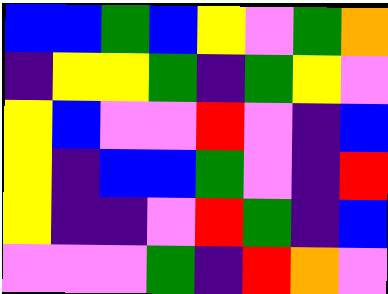[["blue", "blue", "green", "blue", "yellow", "violet", "green", "orange"], ["indigo", "yellow", "yellow", "green", "indigo", "green", "yellow", "violet"], ["yellow", "blue", "violet", "violet", "red", "violet", "indigo", "blue"], ["yellow", "indigo", "blue", "blue", "green", "violet", "indigo", "red"], ["yellow", "indigo", "indigo", "violet", "red", "green", "indigo", "blue"], ["violet", "violet", "violet", "green", "indigo", "red", "orange", "violet"]]